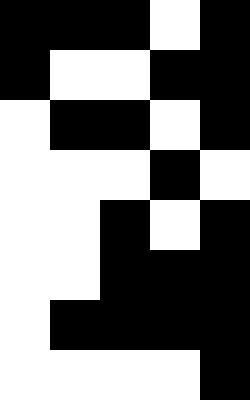[["black", "black", "black", "white", "black"], ["black", "white", "white", "black", "black"], ["white", "black", "black", "white", "black"], ["white", "white", "white", "black", "white"], ["white", "white", "black", "white", "black"], ["white", "white", "black", "black", "black"], ["white", "black", "black", "black", "black"], ["white", "white", "white", "white", "black"]]